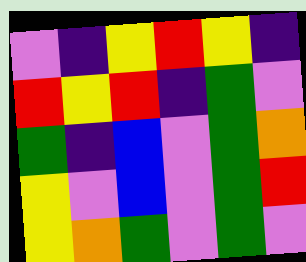[["violet", "indigo", "yellow", "red", "yellow", "indigo"], ["red", "yellow", "red", "indigo", "green", "violet"], ["green", "indigo", "blue", "violet", "green", "orange"], ["yellow", "violet", "blue", "violet", "green", "red"], ["yellow", "orange", "green", "violet", "green", "violet"]]